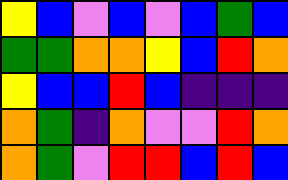[["yellow", "blue", "violet", "blue", "violet", "blue", "green", "blue"], ["green", "green", "orange", "orange", "yellow", "blue", "red", "orange"], ["yellow", "blue", "blue", "red", "blue", "indigo", "indigo", "indigo"], ["orange", "green", "indigo", "orange", "violet", "violet", "red", "orange"], ["orange", "green", "violet", "red", "red", "blue", "red", "blue"]]